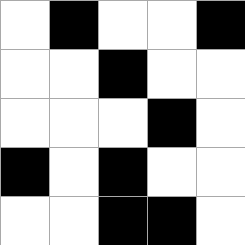[["white", "black", "white", "white", "black"], ["white", "white", "black", "white", "white"], ["white", "white", "white", "black", "white"], ["black", "white", "black", "white", "white"], ["white", "white", "black", "black", "white"]]